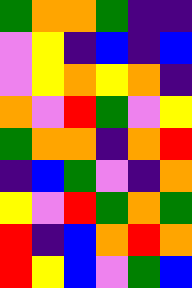[["green", "orange", "orange", "green", "indigo", "indigo"], ["violet", "yellow", "indigo", "blue", "indigo", "blue"], ["violet", "yellow", "orange", "yellow", "orange", "indigo"], ["orange", "violet", "red", "green", "violet", "yellow"], ["green", "orange", "orange", "indigo", "orange", "red"], ["indigo", "blue", "green", "violet", "indigo", "orange"], ["yellow", "violet", "red", "green", "orange", "green"], ["red", "indigo", "blue", "orange", "red", "orange"], ["red", "yellow", "blue", "violet", "green", "blue"]]